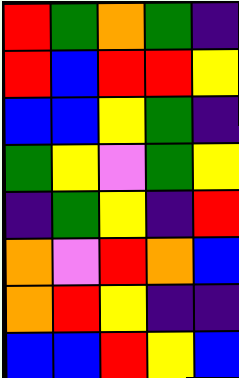[["red", "green", "orange", "green", "indigo"], ["red", "blue", "red", "red", "yellow"], ["blue", "blue", "yellow", "green", "indigo"], ["green", "yellow", "violet", "green", "yellow"], ["indigo", "green", "yellow", "indigo", "red"], ["orange", "violet", "red", "orange", "blue"], ["orange", "red", "yellow", "indigo", "indigo"], ["blue", "blue", "red", "yellow", "blue"]]